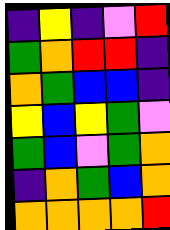[["indigo", "yellow", "indigo", "violet", "red"], ["green", "orange", "red", "red", "indigo"], ["orange", "green", "blue", "blue", "indigo"], ["yellow", "blue", "yellow", "green", "violet"], ["green", "blue", "violet", "green", "orange"], ["indigo", "orange", "green", "blue", "orange"], ["orange", "orange", "orange", "orange", "red"]]